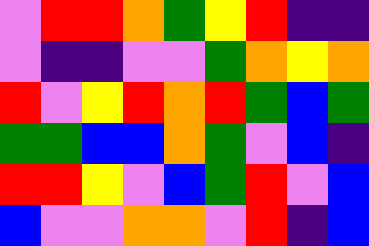[["violet", "red", "red", "orange", "green", "yellow", "red", "indigo", "indigo"], ["violet", "indigo", "indigo", "violet", "violet", "green", "orange", "yellow", "orange"], ["red", "violet", "yellow", "red", "orange", "red", "green", "blue", "green"], ["green", "green", "blue", "blue", "orange", "green", "violet", "blue", "indigo"], ["red", "red", "yellow", "violet", "blue", "green", "red", "violet", "blue"], ["blue", "violet", "violet", "orange", "orange", "violet", "red", "indigo", "blue"]]